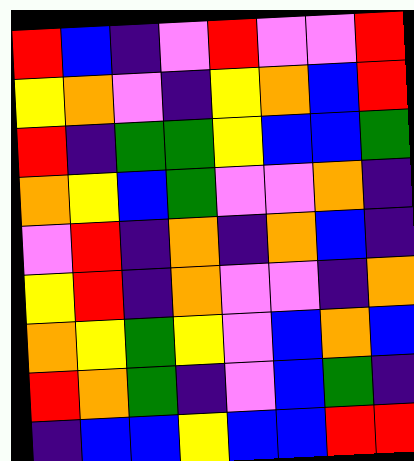[["red", "blue", "indigo", "violet", "red", "violet", "violet", "red"], ["yellow", "orange", "violet", "indigo", "yellow", "orange", "blue", "red"], ["red", "indigo", "green", "green", "yellow", "blue", "blue", "green"], ["orange", "yellow", "blue", "green", "violet", "violet", "orange", "indigo"], ["violet", "red", "indigo", "orange", "indigo", "orange", "blue", "indigo"], ["yellow", "red", "indigo", "orange", "violet", "violet", "indigo", "orange"], ["orange", "yellow", "green", "yellow", "violet", "blue", "orange", "blue"], ["red", "orange", "green", "indigo", "violet", "blue", "green", "indigo"], ["indigo", "blue", "blue", "yellow", "blue", "blue", "red", "red"]]